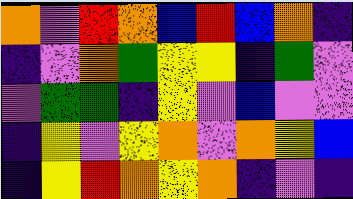[["orange", "violet", "red", "orange", "blue", "red", "blue", "orange", "indigo"], ["indigo", "violet", "orange", "green", "yellow", "yellow", "indigo", "green", "violet"], ["violet", "green", "green", "indigo", "yellow", "violet", "blue", "violet", "violet"], ["indigo", "yellow", "violet", "yellow", "orange", "violet", "orange", "yellow", "blue"], ["indigo", "yellow", "red", "orange", "yellow", "orange", "indigo", "violet", "indigo"]]